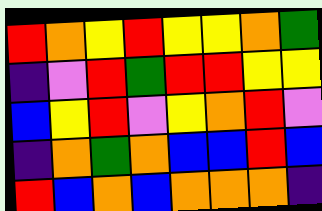[["red", "orange", "yellow", "red", "yellow", "yellow", "orange", "green"], ["indigo", "violet", "red", "green", "red", "red", "yellow", "yellow"], ["blue", "yellow", "red", "violet", "yellow", "orange", "red", "violet"], ["indigo", "orange", "green", "orange", "blue", "blue", "red", "blue"], ["red", "blue", "orange", "blue", "orange", "orange", "orange", "indigo"]]